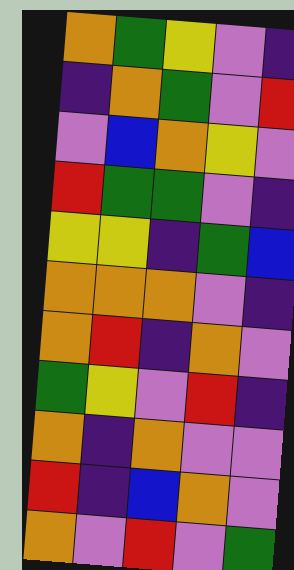[["orange", "green", "yellow", "violet", "indigo"], ["indigo", "orange", "green", "violet", "red"], ["violet", "blue", "orange", "yellow", "violet"], ["red", "green", "green", "violet", "indigo"], ["yellow", "yellow", "indigo", "green", "blue"], ["orange", "orange", "orange", "violet", "indigo"], ["orange", "red", "indigo", "orange", "violet"], ["green", "yellow", "violet", "red", "indigo"], ["orange", "indigo", "orange", "violet", "violet"], ["red", "indigo", "blue", "orange", "violet"], ["orange", "violet", "red", "violet", "green"]]